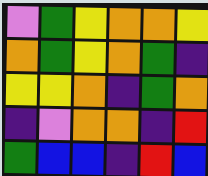[["violet", "green", "yellow", "orange", "orange", "yellow"], ["orange", "green", "yellow", "orange", "green", "indigo"], ["yellow", "yellow", "orange", "indigo", "green", "orange"], ["indigo", "violet", "orange", "orange", "indigo", "red"], ["green", "blue", "blue", "indigo", "red", "blue"]]